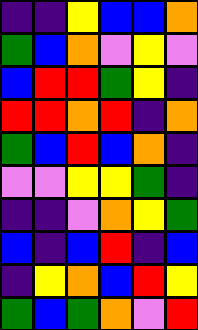[["indigo", "indigo", "yellow", "blue", "blue", "orange"], ["green", "blue", "orange", "violet", "yellow", "violet"], ["blue", "red", "red", "green", "yellow", "indigo"], ["red", "red", "orange", "red", "indigo", "orange"], ["green", "blue", "red", "blue", "orange", "indigo"], ["violet", "violet", "yellow", "yellow", "green", "indigo"], ["indigo", "indigo", "violet", "orange", "yellow", "green"], ["blue", "indigo", "blue", "red", "indigo", "blue"], ["indigo", "yellow", "orange", "blue", "red", "yellow"], ["green", "blue", "green", "orange", "violet", "red"]]